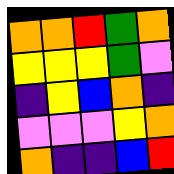[["orange", "orange", "red", "green", "orange"], ["yellow", "yellow", "yellow", "green", "violet"], ["indigo", "yellow", "blue", "orange", "indigo"], ["violet", "violet", "violet", "yellow", "orange"], ["orange", "indigo", "indigo", "blue", "red"]]